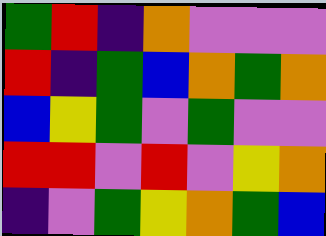[["green", "red", "indigo", "orange", "violet", "violet", "violet"], ["red", "indigo", "green", "blue", "orange", "green", "orange"], ["blue", "yellow", "green", "violet", "green", "violet", "violet"], ["red", "red", "violet", "red", "violet", "yellow", "orange"], ["indigo", "violet", "green", "yellow", "orange", "green", "blue"]]